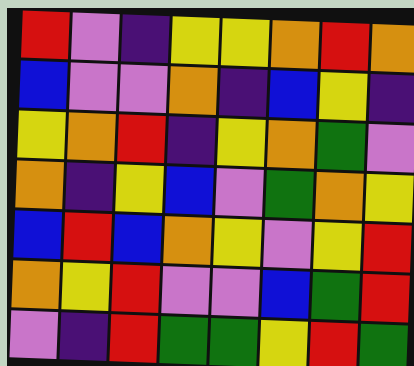[["red", "violet", "indigo", "yellow", "yellow", "orange", "red", "orange"], ["blue", "violet", "violet", "orange", "indigo", "blue", "yellow", "indigo"], ["yellow", "orange", "red", "indigo", "yellow", "orange", "green", "violet"], ["orange", "indigo", "yellow", "blue", "violet", "green", "orange", "yellow"], ["blue", "red", "blue", "orange", "yellow", "violet", "yellow", "red"], ["orange", "yellow", "red", "violet", "violet", "blue", "green", "red"], ["violet", "indigo", "red", "green", "green", "yellow", "red", "green"]]